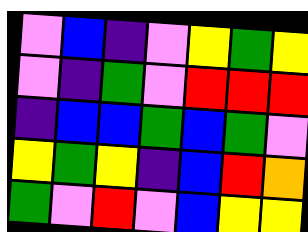[["violet", "blue", "indigo", "violet", "yellow", "green", "yellow"], ["violet", "indigo", "green", "violet", "red", "red", "red"], ["indigo", "blue", "blue", "green", "blue", "green", "violet"], ["yellow", "green", "yellow", "indigo", "blue", "red", "orange"], ["green", "violet", "red", "violet", "blue", "yellow", "yellow"]]